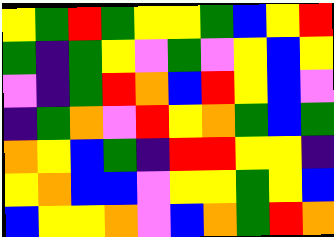[["yellow", "green", "red", "green", "yellow", "yellow", "green", "blue", "yellow", "red"], ["green", "indigo", "green", "yellow", "violet", "green", "violet", "yellow", "blue", "yellow"], ["violet", "indigo", "green", "red", "orange", "blue", "red", "yellow", "blue", "violet"], ["indigo", "green", "orange", "violet", "red", "yellow", "orange", "green", "blue", "green"], ["orange", "yellow", "blue", "green", "indigo", "red", "red", "yellow", "yellow", "indigo"], ["yellow", "orange", "blue", "blue", "violet", "yellow", "yellow", "green", "yellow", "blue"], ["blue", "yellow", "yellow", "orange", "violet", "blue", "orange", "green", "red", "orange"]]